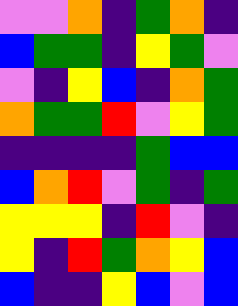[["violet", "violet", "orange", "indigo", "green", "orange", "indigo"], ["blue", "green", "green", "indigo", "yellow", "green", "violet"], ["violet", "indigo", "yellow", "blue", "indigo", "orange", "green"], ["orange", "green", "green", "red", "violet", "yellow", "green"], ["indigo", "indigo", "indigo", "indigo", "green", "blue", "blue"], ["blue", "orange", "red", "violet", "green", "indigo", "green"], ["yellow", "yellow", "yellow", "indigo", "red", "violet", "indigo"], ["yellow", "indigo", "red", "green", "orange", "yellow", "blue"], ["blue", "indigo", "indigo", "yellow", "blue", "violet", "blue"]]